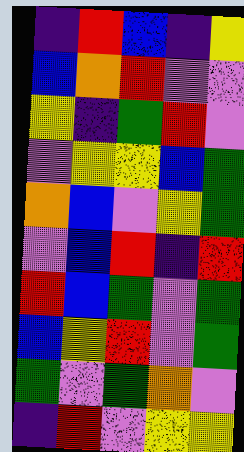[["indigo", "red", "blue", "indigo", "yellow"], ["blue", "orange", "red", "violet", "violet"], ["yellow", "indigo", "green", "red", "violet"], ["violet", "yellow", "yellow", "blue", "green"], ["orange", "blue", "violet", "yellow", "green"], ["violet", "blue", "red", "indigo", "red"], ["red", "blue", "green", "violet", "green"], ["blue", "yellow", "red", "violet", "green"], ["green", "violet", "green", "orange", "violet"], ["indigo", "red", "violet", "yellow", "yellow"]]